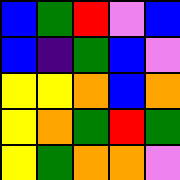[["blue", "green", "red", "violet", "blue"], ["blue", "indigo", "green", "blue", "violet"], ["yellow", "yellow", "orange", "blue", "orange"], ["yellow", "orange", "green", "red", "green"], ["yellow", "green", "orange", "orange", "violet"]]